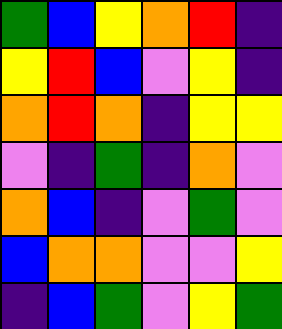[["green", "blue", "yellow", "orange", "red", "indigo"], ["yellow", "red", "blue", "violet", "yellow", "indigo"], ["orange", "red", "orange", "indigo", "yellow", "yellow"], ["violet", "indigo", "green", "indigo", "orange", "violet"], ["orange", "blue", "indigo", "violet", "green", "violet"], ["blue", "orange", "orange", "violet", "violet", "yellow"], ["indigo", "blue", "green", "violet", "yellow", "green"]]